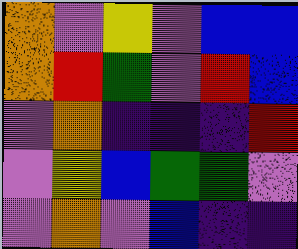[["orange", "violet", "yellow", "violet", "blue", "blue"], ["orange", "red", "green", "violet", "red", "blue"], ["violet", "orange", "indigo", "indigo", "indigo", "red"], ["violet", "yellow", "blue", "green", "green", "violet"], ["violet", "orange", "violet", "blue", "indigo", "indigo"]]